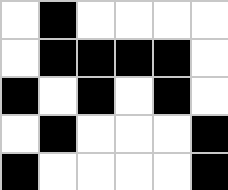[["white", "black", "white", "white", "white", "white"], ["white", "black", "black", "black", "black", "white"], ["black", "white", "black", "white", "black", "white"], ["white", "black", "white", "white", "white", "black"], ["black", "white", "white", "white", "white", "black"]]